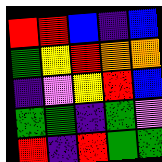[["red", "red", "blue", "indigo", "blue"], ["green", "yellow", "red", "orange", "orange"], ["indigo", "violet", "yellow", "red", "blue"], ["green", "green", "indigo", "green", "violet"], ["red", "indigo", "red", "green", "green"]]